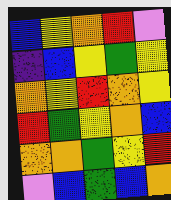[["blue", "yellow", "orange", "red", "violet"], ["indigo", "blue", "yellow", "green", "yellow"], ["orange", "yellow", "red", "orange", "yellow"], ["red", "green", "yellow", "orange", "blue"], ["orange", "orange", "green", "yellow", "red"], ["violet", "blue", "green", "blue", "orange"]]